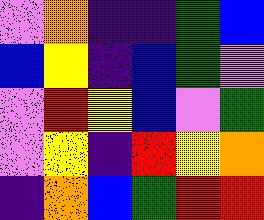[["violet", "orange", "indigo", "indigo", "green", "blue"], ["blue", "yellow", "indigo", "blue", "green", "violet"], ["violet", "red", "yellow", "blue", "violet", "green"], ["violet", "yellow", "indigo", "red", "yellow", "orange"], ["indigo", "orange", "blue", "green", "red", "red"]]